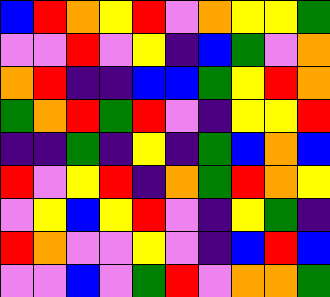[["blue", "red", "orange", "yellow", "red", "violet", "orange", "yellow", "yellow", "green"], ["violet", "violet", "red", "violet", "yellow", "indigo", "blue", "green", "violet", "orange"], ["orange", "red", "indigo", "indigo", "blue", "blue", "green", "yellow", "red", "orange"], ["green", "orange", "red", "green", "red", "violet", "indigo", "yellow", "yellow", "red"], ["indigo", "indigo", "green", "indigo", "yellow", "indigo", "green", "blue", "orange", "blue"], ["red", "violet", "yellow", "red", "indigo", "orange", "green", "red", "orange", "yellow"], ["violet", "yellow", "blue", "yellow", "red", "violet", "indigo", "yellow", "green", "indigo"], ["red", "orange", "violet", "violet", "yellow", "violet", "indigo", "blue", "red", "blue"], ["violet", "violet", "blue", "violet", "green", "red", "violet", "orange", "orange", "green"]]